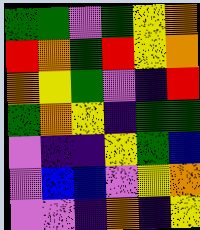[["green", "green", "violet", "green", "yellow", "orange"], ["red", "orange", "green", "red", "yellow", "orange"], ["orange", "yellow", "green", "violet", "indigo", "red"], ["green", "orange", "yellow", "indigo", "green", "green"], ["violet", "indigo", "indigo", "yellow", "green", "blue"], ["violet", "blue", "blue", "violet", "yellow", "orange"], ["violet", "violet", "indigo", "orange", "indigo", "yellow"]]